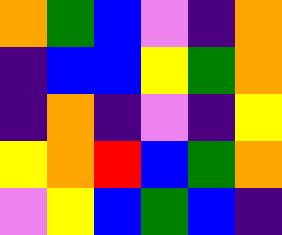[["orange", "green", "blue", "violet", "indigo", "orange"], ["indigo", "blue", "blue", "yellow", "green", "orange"], ["indigo", "orange", "indigo", "violet", "indigo", "yellow"], ["yellow", "orange", "red", "blue", "green", "orange"], ["violet", "yellow", "blue", "green", "blue", "indigo"]]